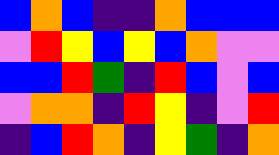[["blue", "orange", "blue", "indigo", "indigo", "orange", "blue", "blue", "blue"], ["violet", "red", "yellow", "blue", "yellow", "blue", "orange", "violet", "violet"], ["blue", "blue", "red", "green", "indigo", "red", "blue", "violet", "blue"], ["violet", "orange", "orange", "indigo", "red", "yellow", "indigo", "violet", "red"], ["indigo", "blue", "red", "orange", "indigo", "yellow", "green", "indigo", "orange"]]